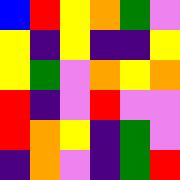[["blue", "red", "yellow", "orange", "green", "violet"], ["yellow", "indigo", "yellow", "indigo", "indigo", "yellow"], ["yellow", "green", "violet", "orange", "yellow", "orange"], ["red", "indigo", "violet", "red", "violet", "violet"], ["red", "orange", "yellow", "indigo", "green", "violet"], ["indigo", "orange", "violet", "indigo", "green", "red"]]